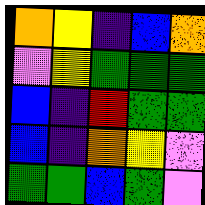[["orange", "yellow", "indigo", "blue", "orange"], ["violet", "yellow", "green", "green", "green"], ["blue", "indigo", "red", "green", "green"], ["blue", "indigo", "orange", "yellow", "violet"], ["green", "green", "blue", "green", "violet"]]